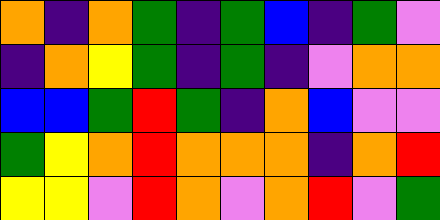[["orange", "indigo", "orange", "green", "indigo", "green", "blue", "indigo", "green", "violet"], ["indigo", "orange", "yellow", "green", "indigo", "green", "indigo", "violet", "orange", "orange"], ["blue", "blue", "green", "red", "green", "indigo", "orange", "blue", "violet", "violet"], ["green", "yellow", "orange", "red", "orange", "orange", "orange", "indigo", "orange", "red"], ["yellow", "yellow", "violet", "red", "orange", "violet", "orange", "red", "violet", "green"]]